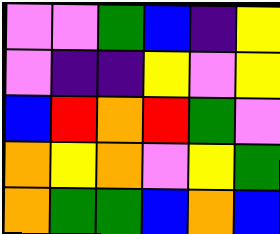[["violet", "violet", "green", "blue", "indigo", "yellow"], ["violet", "indigo", "indigo", "yellow", "violet", "yellow"], ["blue", "red", "orange", "red", "green", "violet"], ["orange", "yellow", "orange", "violet", "yellow", "green"], ["orange", "green", "green", "blue", "orange", "blue"]]